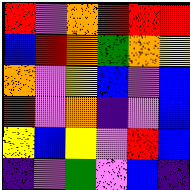[["red", "violet", "orange", "red", "red", "red"], ["blue", "red", "orange", "green", "orange", "yellow"], ["orange", "violet", "yellow", "blue", "violet", "blue"], ["red", "violet", "orange", "indigo", "violet", "blue"], ["yellow", "blue", "yellow", "violet", "red", "blue"], ["indigo", "violet", "green", "violet", "blue", "indigo"]]